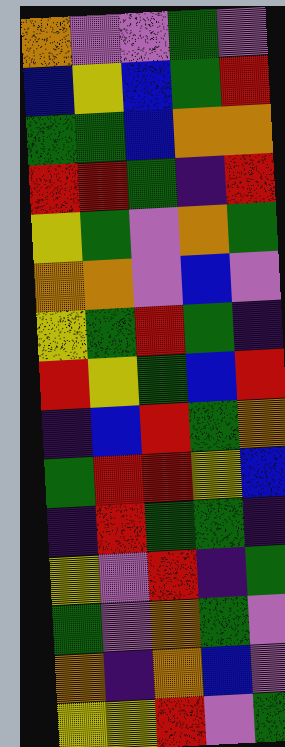[["orange", "violet", "violet", "green", "violet"], ["blue", "yellow", "blue", "green", "red"], ["green", "green", "blue", "orange", "orange"], ["red", "red", "green", "indigo", "red"], ["yellow", "green", "violet", "orange", "green"], ["orange", "orange", "violet", "blue", "violet"], ["yellow", "green", "red", "green", "indigo"], ["red", "yellow", "green", "blue", "red"], ["indigo", "blue", "red", "green", "orange"], ["green", "red", "red", "yellow", "blue"], ["indigo", "red", "green", "green", "indigo"], ["yellow", "violet", "red", "indigo", "green"], ["green", "violet", "orange", "green", "violet"], ["orange", "indigo", "orange", "blue", "violet"], ["yellow", "yellow", "red", "violet", "green"]]